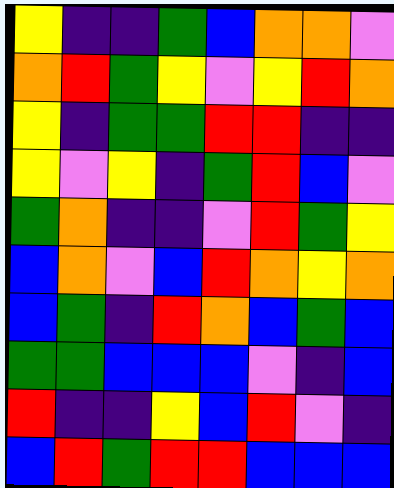[["yellow", "indigo", "indigo", "green", "blue", "orange", "orange", "violet"], ["orange", "red", "green", "yellow", "violet", "yellow", "red", "orange"], ["yellow", "indigo", "green", "green", "red", "red", "indigo", "indigo"], ["yellow", "violet", "yellow", "indigo", "green", "red", "blue", "violet"], ["green", "orange", "indigo", "indigo", "violet", "red", "green", "yellow"], ["blue", "orange", "violet", "blue", "red", "orange", "yellow", "orange"], ["blue", "green", "indigo", "red", "orange", "blue", "green", "blue"], ["green", "green", "blue", "blue", "blue", "violet", "indigo", "blue"], ["red", "indigo", "indigo", "yellow", "blue", "red", "violet", "indigo"], ["blue", "red", "green", "red", "red", "blue", "blue", "blue"]]